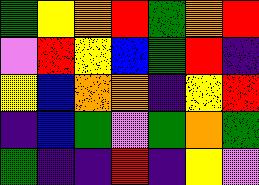[["green", "yellow", "orange", "red", "green", "orange", "red"], ["violet", "red", "yellow", "blue", "green", "red", "indigo"], ["yellow", "blue", "orange", "orange", "indigo", "yellow", "red"], ["indigo", "blue", "green", "violet", "green", "orange", "green"], ["green", "indigo", "indigo", "red", "indigo", "yellow", "violet"]]